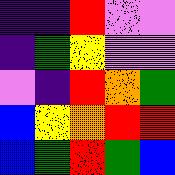[["indigo", "indigo", "red", "violet", "violet"], ["indigo", "green", "yellow", "violet", "violet"], ["violet", "indigo", "red", "orange", "green"], ["blue", "yellow", "orange", "red", "red"], ["blue", "green", "red", "green", "blue"]]